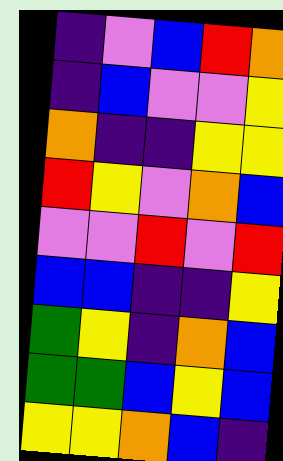[["indigo", "violet", "blue", "red", "orange"], ["indigo", "blue", "violet", "violet", "yellow"], ["orange", "indigo", "indigo", "yellow", "yellow"], ["red", "yellow", "violet", "orange", "blue"], ["violet", "violet", "red", "violet", "red"], ["blue", "blue", "indigo", "indigo", "yellow"], ["green", "yellow", "indigo", "orange", "blue"], ["green", "green", "blue", "yellow", "blue"], ["yellow", "yellow", "orange", "blue", "indigo"]]